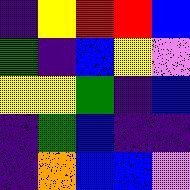[["indigo", "yellow", "red", "red", "blue"], ["green", "indigo", "blue", "yellow", "violet"], ["yellow", "yellow", "green", "indigo", "blue"], ["indigo", "green", "blue", "indigo", "indigo"], ["indigo", "orange", "blue", "blue", "violet"]]